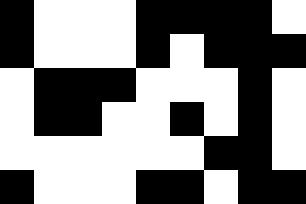[["black", "white", "white", "white", "black", "black", "black", "black", "white"], ["black", "white", "white", "white", "black", "white", "black", "black", "black"], ["white", "black", "black", "black", "white", "white", "white", "black", "white"], ["white", "black", "black", "white", "white", "black", "white", "black", "white"], ["white", "white", "white", "white", "white", "white", "black", "black", "white"], ["black", "white", "white", "white", "black", "black", "white", "black", "black"]]